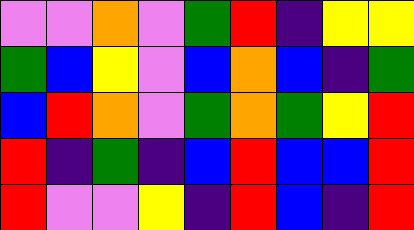[["violet", "violet", "orange", "violet", "green", "red", "indigo", "yellow", "yellow"], ["green", "blue", "yellow", "violet", "blue", "orange", "blue", "indigo", "green"], ["blue", "red", "orange", "violet", "green", "orange", "green", "yellow", "red"], ["red", "indigo", "green", "indigo", "blue", "red", "blue", "blue", "red"], ["red", "violet", "violet", "yellow", "indigo", "red", "blue", "indigo", "red"]]